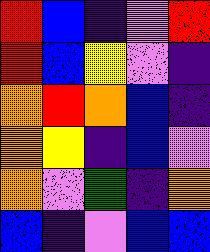[["red", "blue", "indigo", "violet", "red"], ["red", "blue", "yellow", "violet", "indigo"], ["orange", "red", "orange", "blue", "indigo"], ["orange", "yellow", "indigo", "blue", "violet"], ["orange", "violet", "green", "indigo", "orange"], ["blue", "indigo", "violet", "blue", "blue"]]